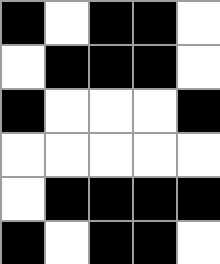[["black", "white", "black", "black", "white"], ["white", "black", "black", "black", "white"], ["black", "white", "white", "white", "black"], ["white", "white", "white", "white", "white"], ["white", "black", "black", "black", "black"], ["black", "white", "black", "black", "white"]]